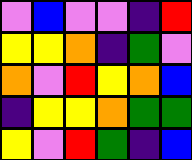[["violet", "blue", "violet", "violet", "indigo", "red"], ["yellow", "yellow", "orange", "indigo", "green", "violet"], ["orange", "violet", "red", "yellow", "orange", "blue"], ["indigo", "yellow", "yellow", "orange", "green", "green"], ["yellow", "violet", "red", "green", "indigo", "blue"]]